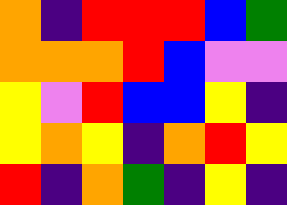[["orange", "indigo", "red", "red", "red", "blue", "green"], ["orange", "orange", "orange", "red", "blue", "violet", "violet"], ["yellow", "violet", "red", "blue", "blue", "yellow", "indigo"], ["yellow", "orange", "yellow", "indigo", "orange", "red", "yellow"], ["red", "indigo", "orange", "green", "indigo", "yellow", "indigo"]]